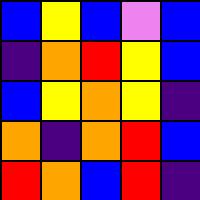[["blue", "yellow", "blue", "violet", "blue"], ["indigo", "orange", "red", "yellow", "blue"], ["blue", "yellow", "orange", "yellow", "indigo"], ["orange", "indigo", "orange", "red", "blue"], ["red", "orange", "blue", "red", "indigo"]]